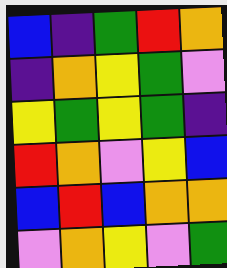[["blue", "indigo", "green", "red", "orange"], ["indigo", "orange", "yellow", "green", "violet"], ["yellow", "green", "yellow", "green", "indigo"], ["red", "orange", "violet", "yellow", "blue"], ["blue", "red", "blue", "orange", "orange"], ["violet", "orange", "yellow", "violet", "green"]]